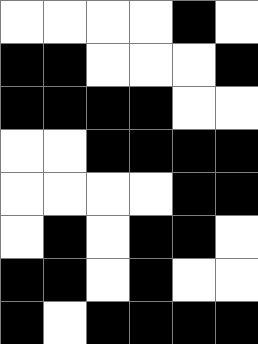[["white", "white", "white", "white", "black", "white"], ["black", "black", "white", "white", "white", "black"], ["black", "black", "black", "black", "white", "white"], ["white", "white", "black", "black", "black", "black"], ["white", "white", "white", "white", "black", "black"], ["white", "black", "white", "black", "black", "white"], ["black", "black", "white", "black", "white", "white"], ["black", "white", "black", "black", "black", "black"]]